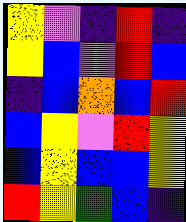[["yellow", "violet", "indigo", "red", "indigo"], ["yellow", "blue", "violet", "red", "blue"], ["indigo", "blue", "orange", "blue", "red"], ["blue", "yellow", "violet", "red", "yellow"], ["blue", "yellow", "blue", "blue", "yellow"], ["red", "yellow", "green", "blue", "indigo"]]